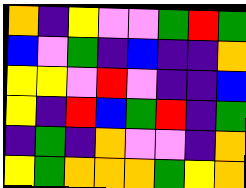[["orange", "indigo", "yellow", "violet", "violet", "green", "red", "green"], ["blue", "violet", "green", "indigo", "blue", "indigo", "indigo", "orange"], ["yellow", "yellow", "violet", "red", "violet", "indigo", "indigo", "blue"], ["yellow", "indigo", "red", "blue", "green", "red", "indigo", "green"], ["indigo", "green", "indigo", "orange", "violet", "violet", "indigo", "orange"], ["yellow", "green", "orange", "orange", "orange", "green", "yellow", "orange"]]